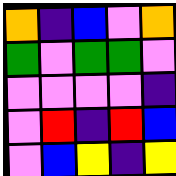[["orange", "indigo", "blue", "violet", "orange"], ["green", "violet", "green", "green", "violet"], ["violet", "violet", "violet", "violet", "indigo"], ["violet", "red", "indigo", "red", "blue"], ["violet", "blue", "yellow", "indigo", "yellow"]]